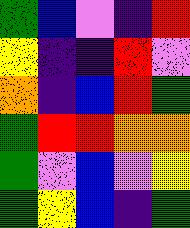[["green", "blue", "violet", "indigo", "red"], ["yellow", "indigo", "indigo", "red", "violet"], ["orange", "indigo", "blue", "red", "green"], ["green", "red", "red", "orange", "orange"], ["green", "violet", "blue", "violet", "yellow"], ["green", "yellow", "blue", "indigo", "green"]]